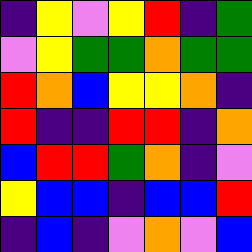[["indigo", "yellow", "violet", "yellow", "red", "indigo", "green"], ["violet", "yellow", "green", "green", "orange", "green", "green"], ["red", "orange", "blue", "yellow", "yellow", "orange", "indigo"], ["red", "indigo", "indigo", "red", "red", "indigo", "orange"], ["blue", "red", "red", "green", "orange", "indigo", "violet"], ["yellow", "blue", "blue", "indigo", "blue", "blue", "red"], ["indigo", "blue", "indigo", "violet", "orange", "violet", "blue"]]